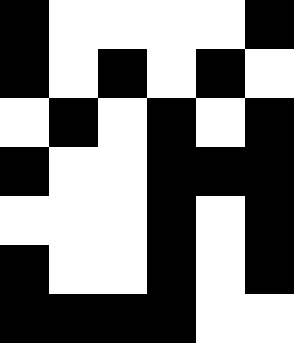[["black", "white", "white", "white", "white", "black"], ["black", "white", "black", "white", "black", "white"], ["white", "black", "white", "black", "white", "black"], ["black", "white", "white", "black", "black", "black"], ["white", "white", "white", "black", "white", "black"], ["black", "white", "white", "black", "white", "black"], ["black", "black", "black", "black", "white", "white"]]